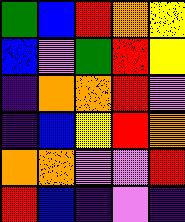[["green", "blue", "red", "orange", "yellow"], ["blue", "violet", "green", "red", "yellow"], ["indigo", "orange", "orange", "red", "violet"], ["indigo", "blue", "yellow", "red", "orange"], ["orange", "orange", "violet", "violet", "red"], ["red", "blue", "indigo", "violet", "indigo"]]